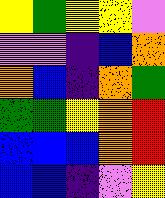[["yellow", "green", "yellow", "yellow", "violet"], ["violet", "violet", "indigo", "blue", "orange"], ["orange", "blue", "indigo", "orange", "green"], ["green", "green", "yellow", "orange", "red"], ["blue", "blue", "blue", "orange", "red"], ["blue", "blue", "indigo", "violet", "yellow"]]